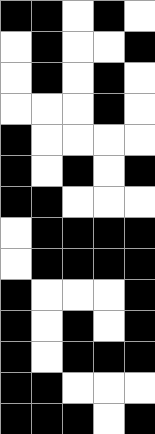[["black", "black", "white", "black", "white"], ["white", "black", "white", "white", "black"], ["white", "black", "white", "black", "white"], ["white", "white", "white", "black", "white"], ["black", "white", "white", "white", "white"], ["black", "white", "black", "white", "black"], ["black", "black", "white", "white", "white"], ["white", "black", "black", "black", "black"], ["white", "black", "black", "black", "black"], ["black", "white", "white", "white", "black"], ["black", "white", "black", "white", "black"], ["black", "white", "black", "black", "black"], ["black", "black", "white", "white", "white"], ["black", "black", "black", "white", "black"]]